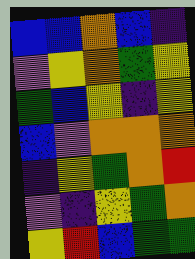[["blue", "blue", "orange", "blue", "indigo"], ["violet", "yellow", "orange", "green", "yellow"], ["green", "blue", "yellow", "indigo", "yellow"], ["blue", "violet", "orange", "orange", "orange"], ["indigo", "yellow", "green", "orange", "red"], ["violet", "indigo", "yellow", "green", "orange"], ["yellow", "red", "blue", "green", "green"]]